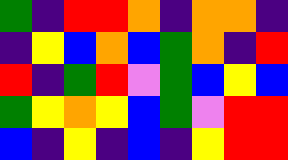[["green", "indigo", "red", "red", "orange", "indigo", "orange", "orange", "indigo"], ["indigo", "yellow", "blue", "orange", "blue", "green", "orange", "indigo", "red"], ["red", "indigo", "green", "red", "violet", "green", "blue", "yellow", "blue"], ["green", "yellow", "orange", "yellow", "blue", "green", "violet", "red", "red"], ["blue", "indigo", "yellow", "indigo", "blue", "indigo", "yellow", "red", "red"]]